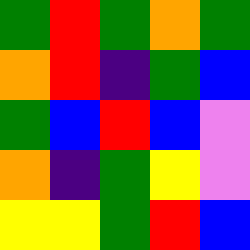[["green", "red", "green", "orange", "green"], ["orange", "red", "indigo", "green", "blue"], ["green", "blue", "red", "blue", "violet"], ["orange", "indigo", "green", "yellow", "violet"], ["yellow", "yellow", "green", "red", "blue"]]